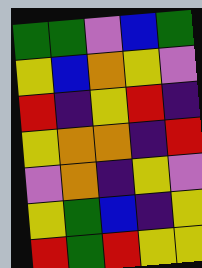[["green", "green", "violet", "blue", "green"], ["yellow", "blue", "orange", "yellow", "violet"], ["red", "indigo", "yellow", "red", "indigo"], ["yellow", "orange", "orange", "indigo", "red"], ["violet", "orange", "indigo", "yellow", "violet"], ["yellow", "green", "blue", "indigo", "yellow"], ["red", "green", "red", "yellow", "yellow"]]